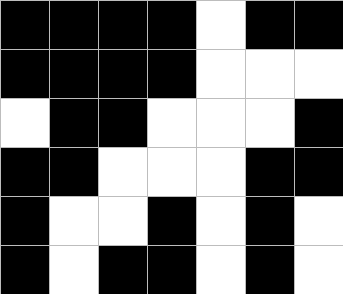[["black", "black", "black", "black", "white", "black", "black"], ["black", "black", "black", "black", "white", "white", "white"], ["white", "black", "black", "white", "white", "white", "black"], ["black", "black", "white", "white", "white", "black", "black"], ["black", "white", "white", "black", "white", "black", "white"], ["black", "white", "black", "black", "white", "black", "white"]]